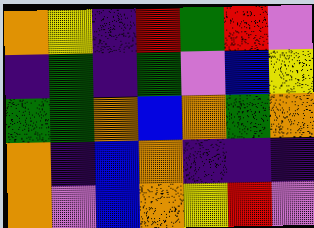[["orange", "yellow", "indigo", "red", "green", "red", "violet"], ["indigo", "green", "indigo", "green", "violet", "blue", "yellow"], ["green", "green", "orange", "blue", "orange", "green", "orange"], ["orange", "indigo", "blue", "orange", "indigo", "indigo", "indigo"], ["orange", "violet", "blue", "orange", "yellow", "red", "violet"]]